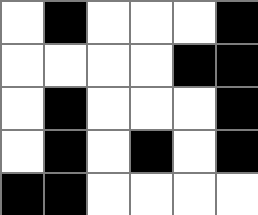[["white", "black", "white", "white", "white", "black"], ["white", "white", "white", "white", "black", "black"], ["white", "black", "white", "white", "white", "black"], ["white", "black", "white", "black", "white", "black"], ["black", "black", "white", "white", "white", "white"]]